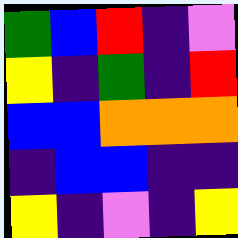[["green", "blue", "red", "indigo", "violet"], ["yellow", "indigo", "green", "indigo", "red"], ["blue", "blue", "orange", "orange", "orange"], ["indigo", "blue", "blue", "indigo", "indigo"], ["yellow", "indigo", "violet", "indigo", "yellow"]]